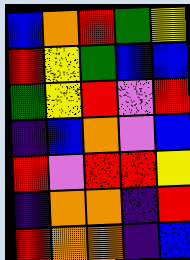[["blue", "orange", "red", "green", "yellow"], ["red", "yellow", "green", "blue", "blue"], ["green", "yellow", "red", "violet", "red"], ["indigo", "blue", "orange", "violet", "blue"], ["red", "violet", "red", "red", "yellow"], ["indigo", "orange", "orange", "indigo", "red"], ["red", "orange", "orange", "indigo", "blue"]]